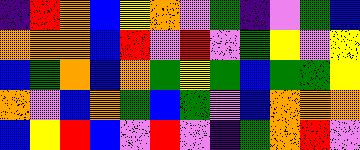[["indigo", "red", "orange", "blue", "yellow", "orange", "violet", "green", "indigo", "violet", "green", "blue"], ["orange", "orange", "orange", "blue", "red", "violet", "red", "violet", "green", "yellow", "violet", "yellow"], ["blue", "green", "orange", "blue", "orange", "green", "yellow", "green", "blue", "green", "green", "yellow"], ["orange", "violet", "blue", "orange", "green", "blue", "green", "violet", "blue", "orange", "orange", "orange"], ["blue", "yellow", "red", "blue", "violet", "red", "violet", "indigo", "green", "orange", "red", "violet"]]